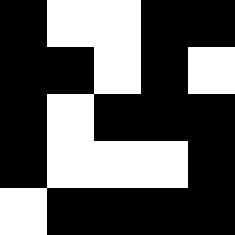[["black", "white", "white", "black", "black"], ["black", "black", "white", "black", "white"], ["black", "white", "black", "black", "black"], ["black", "white", "white", "white", "black"], ["white", "black", "black", "black", "black"]]